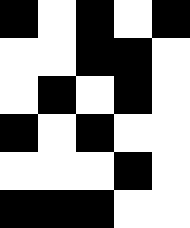[["black", "white", "black", "white", "black"], ["white", "white", "black", "black", "white"], ["white", "black", "white", "black", "white"], ["black", "white", "black", "white", "white"], ["white", "white", "white", "black", "white"], ["black", "black", "black", "white", "white"]]